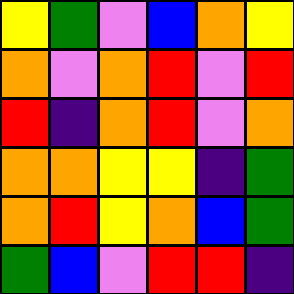[["yellow", "green", "violet", "blue", "orange", "yellow"], ["orange", "violet", "orange", "red", "violet", "red"], ["red", "indigo", "orange", "red", "violet", "orange"], ["orange", "orange", "yellow", "yellow", "indigo", "green"], ["orange", "red", "yellow", "orange", "blue", "green"], ["green", "blue", "violet", "red", "red", "indigo"]]